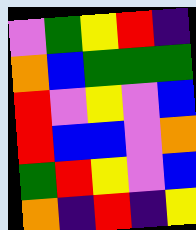[["violet", "green", "yellow", "red", "indigo"], ["orange", "blue", "green", "green", "green"], ["red", "violet", "yellow", "violet", "blue"], ["red", "blue", "blue", "violet", "orange"], ["green", "red", "yellow", "violet", "blue"], ["orange", "indigo", "red", "indigo", "yellow"]]